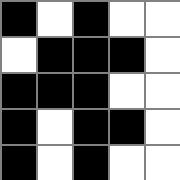[["black", "white", "black", "white", "white"], ["white", "black", "black", "black", "white"], ["black", "black", "black", "white", "white"], ["black", "white", "black", "black", "white"], ["black", "white", "black", "white", "white"]]